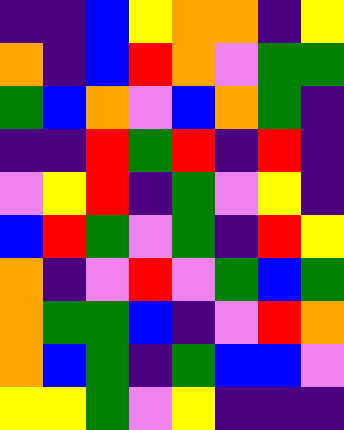[["indigo", "indigo", "blue", "yellow", "orange", "orange", "indigo", "yellow"], ["orange", "indigo", "blue", "red", "orange", "violet", "green", "green"], ["green", "blue", "orange", "violet", "blue", "orange", "green", "indigo"], ["indigo", "indigo", "red", "green", "red", "indigo", "red", "indigo"], ["violet", "yellow", "red", "indigo", "green", "violet", "yellow", "indigo"], ["blue", "red", "green", "violet", "green", "indigo", "red", "yellow"], ["orange", "indigo", "violet", "red", "violet", "green", "blue", "green"], ["orange", "green", "green", "blue", "indigo", "violet", "red", "orange"], ["orange", "blue", "green", "indigo", "green", "blue", "blue", "violet"], ["yellow", "yellow", "green", "violet", "yellow", "indigo", "indigo", "indigo"]]